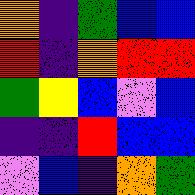[["orange", "indigo", "green", "blue", "blue"], ["red", "indigo", "orange", "red", "red"], ["green", "yellow", "blue", "violet", "blue"], ["indigo", "indigo", "red", "blue", "blue"], ["violet", "blue", "indigo", "orange", "green"]]